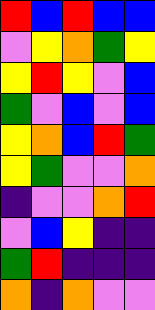[["red", "blue", "red", "blue", "blue"], ["violet", "yellow", "orange", "green", "yellow"], ["yellow", "red", "yellow", "violet", "blue"], ["green", "violet", "blue", "violet", "blue"], ["yellow", "orange", "blue", "red", "green"], ["yellow", "green", "violet", "violet", "orange"], ["indigo", "violet", "violet", "orange", "red"], ["violet", "blue", "yellow", "indigo", "indigo"], ["green", "red", "indigo", "indigo", "indigo"], ["orange", "indigo", "orange", "violet", "violet"]]